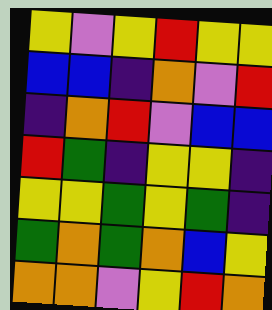[["yellow", "violet", "yellow", "red", "yellow", "yellow"], ["blue", "blue", "indigo", "orange", "violet", "red"], ["indigo", "orange", "red", "violet", "blue", "blue"], ["red", "green", "indigo", "yellow", "yellow", "indigo"], ["yellow", "yellow", "green", "yellow", "green", "indigo"], ["green", "orange", "green", "orange", "blue", "yellow"], ["orange", "orange", "violet", "yellow", "red", "orange"]]